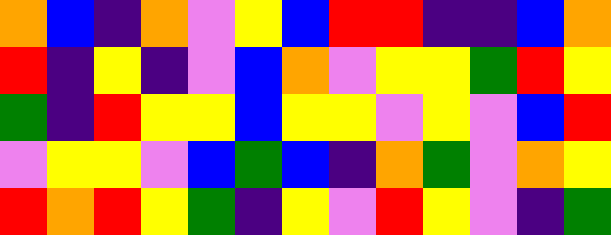[["orange", "blue", "indigo", "orange", "violet", "yellow", "blue", "red", "red", "indigo", "indigo", "blue", "orange"], ["red", "indigo", "yellow", "indigo", "violet", "blue", "orange", "violet", "yellow", "yellow", "green", "red", "yellow"], ["green", "indigo", "red", "yellow", "yellow", "blue", "yellow", "yellow", "violet", "yellow", "violet", "blue", "red"], ["violet", "yellow", "yellow", "violet", "blue", "green", "blue", "indigo", "orange", "green", "violet", "orange", "yellow"], ["red", "orange", "red", "yellow", "green", "indigo", "yellow", "violet", "red", "yellow", "violet", "indigo", "green"]]